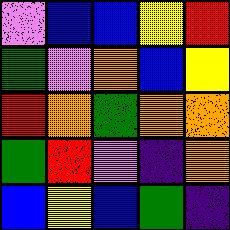[["violet", "blue", "blue", "yellow", "red"], ["green", "violet", "orange", "blue", "yellow"], ["red", "orange", "green", "orange", "orange"], ["green", "red", "violet", "indigo", "orange"], ["blue", "yellow", "blue", "green", "indigo"]]